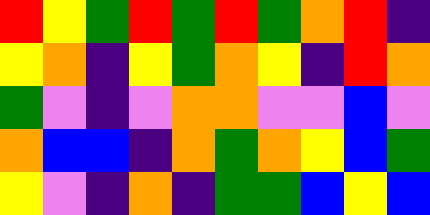[["red", "yellow", "green", "red", "green", "red", "green", "orange", "red", "indigo"], ["yellow", "orange", "indigo", "yellow", "green", "orange", "yellow", "indigo", "red", "orange"], ["green", "violet", "indigo", "violet", "orange", "orange", "violet", "violet", "blue", "violet"], ["orange", "blue", "blue", "indigo", "orange", "green", "orange", "yellow", "blue", "green"], ["yellow", "violet", "indigo", "orange", "indigo", "green", "green", "blue", "yellow", "blue"]]